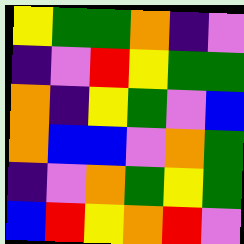[["yellow", "green", "green", "orange", "indigo", "violet"], ["indigo", "violet", "red", "yellow", "green", "green"], ["orange", "indigo", "yellow", "green", "violet", "blue"], ["orange", "blue", "blue", "violet", "orange", "green"], ["indigo", "violet", "orange", "green", "yellow", "green"], ["blue", "red", "yellow", "orange", "red", "violet"]]